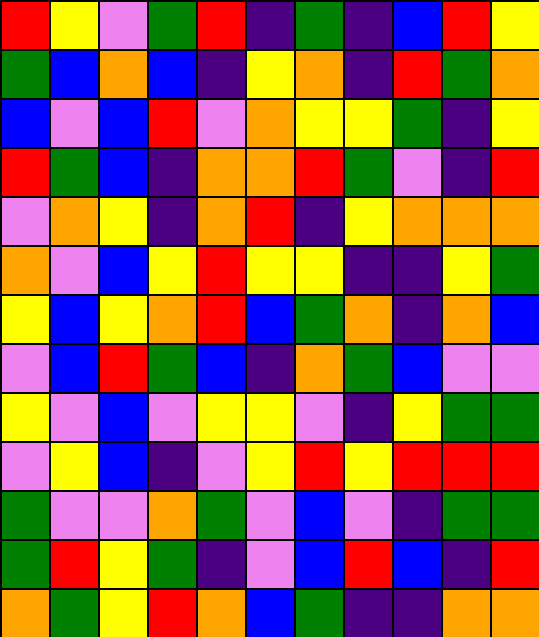[["red", "yellow", "violet", "green", "red", "indigo", "green", "indigo", "blue", "red", "yellow"], ["green", "blue", "orange", "blue", "indigo", "yellow", "orange", "indigo", "red", "green", "orange"], ["blue", "violet", "blue", "red", "violet", "orange", "yellow", "yellow", "green", "indigo", "yellow"], ["red", "green", "blue", "indigo", "orange", "orange", "red", "green", "violet", "indigo", "red"], ["violet", "orange", "yellow", "indigo", "orange", "red", "indigo", "yellow", "orange", "orange", "orange"], ["orange", "violet", "blue", "yellow", "red", "yellow", "yellow", "indigo", "indigo", "yellow", "green"], ["yellow", "blue", "yellow", "orange", "red", "blue", "green", "orange", "indigo", "orange", "blue"], ["violet", "blue", "red", "green", "blue", "indigo", "orange", "green", "blue", "violet", "violet"], ["yellow", "violet", "blue", "violet", "yellow", "yellow", "violet", "indigo", "yellow", "green", "green"], ["violet", "yellow", "blue", "indigo", "violet", "yellow", "red", "yellow", "red", "red", "red"], ["green", "violet", "violet", "orange", "green", "violet", "blue", "violet", "indigo", "green", "green"], ["green", "red", "yellow", "green", "indigo", "violet", "blue", "red", "blue", "indigo", "red"], ["orange", "green", "yellow", "red", "orange", "blue", "green", "indigo", "indigo", "orange", "orange"]]